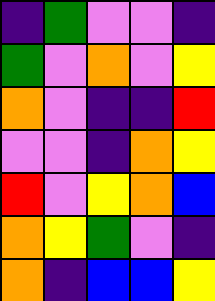[["indigo", "green", "violet", "violet", "indigo"], ["green", "violet", "orange", "violet", "yellow"], ["orange", "violet", "indigo", "indigo", "red"], ["violet", "violet", "indigo", "orange", "yellow"], ["red", "violet", "yellow", "orange", "blue"], ["orange", "yellow", "green", "violet", "indigo"], ["orange", "indigo", "blue", "blue", "yellow"]]